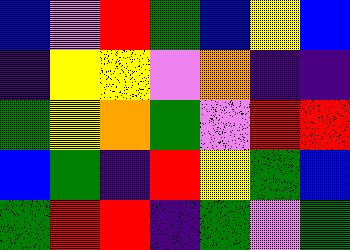[["blue", "violet", "red", "green", "blue", "yellow", "blue"], ["indigo", "yellow", "yellow", "violet", "orange", "indigo", "indigo"], ["green", "yellow", "orange", "green", "violet", "red", "red"], ["blue", "green", "indigo", "red", "yellow", "green", "blue"], ["green", "red", "red", "indigo", "green", "violet", "green"]]